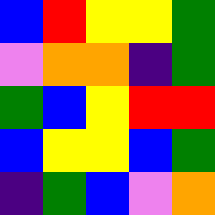[["blue", "red", "yellow", "yellow", "green"], ["violet", "orange", "orange", "indigo", "green"], ["green", "blue", "yellow", "red", "red"], ["blue", "yellow", "yellow", "blue", "green"], ["indigo", "green", "blue", "violet", "orange"]]